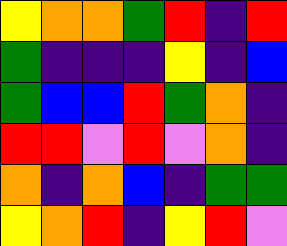[["yellow", "orange", "orange", "green", "red", "indigo", "red"], ["green", "indigo", "indigo", "indigo", "yellow", "indigo", "blue"], ["green", "blue", "blue", "red", "green", "orange", "indigo"], ["red", "red", "violet", "red", "violet", "orange", "indigo"], ["orange", "indigo", "orange", "blue", "indigo", "green", "green"], ["yellow", "orange", "red", "indigo", "yellow", "red", "violet"]]